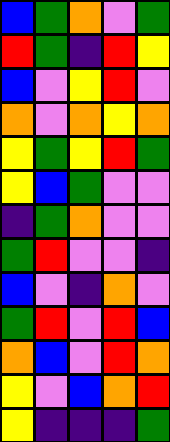[["blue", "green", "orange", "violet", "green"], ["red", "green", "indigo", "red", "yellow"], ["blue", "violet", "yellow", "red", "violet"], ["orange", "violet", "orange", "yellow", "orange"], ["yellow", "green", "yellow", "red", "green"], ["yellow", "blue", "green", "violet", "violet"], ["indigo", "green", "orange", "violet", "violet"], ["green", "red", "violet", "violet", "indigo"], ["blue", "violet", "indigo", "orange", "violet"], ["green", "red", "violet", "red", "blue"], ["orange", "blue", "violet", "red", "orange"], ["yellow", "violet", "blue", "orange", "red"], ["yellow", "indigo", "indigo", "indigo", "green"]]